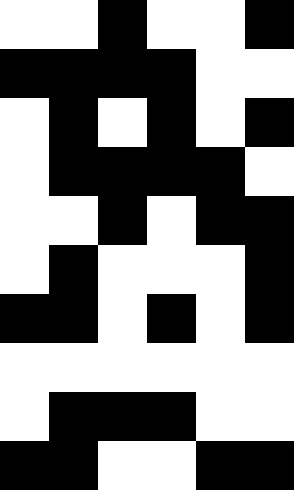[["white", "white", "black", "white", "white", "black"], ["black", "black", "black", "black", "white", "white"], ["white", "black", "white", "black", "white", "black"], ["white", "black", "black", "black", "black", "white"], ["white", "white", "black", "white", "black", "black"], ["white", "black", "white", "white", "white", "black"], ["black", "black", "white", "black", "white", "black"], ["white", "white", "white", "white", "white", "white"], ["white", "black", "black", "black", "white", "white"], ["black", "black", "white", "white", "black", "black"]]